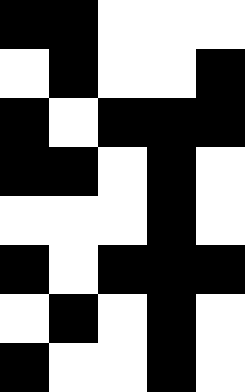[["black", "black", "white", "white", "white"], ["white", "black", "white", "white", "black"], ["black", "white", "black", "black", "black"], ["black", "black", "white", "black", "white"], ["white", "white", "white", "black", "white"], ["black", "white", "black", "black", "black"], ["white", "black", "white", "black", "white"], ["black", "white", "white", "black", "white"]]